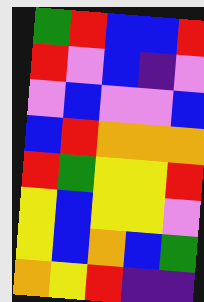[["green", "red", "blue", "blue", "red"], ["red", "violet", "blue", "indigo", "violet"], ["violet", "blue", "violet", "violet", "blue"], ["blue", "red", "orange", "orange", "orange"], ["red", "green", "yellow", "yellow", "red"], ["yellow", "blue", "yellow", "yellow", "violet"], ["yellow", "blue", "orange", "blue", "green"], ["orange", "yellow", "red", "indigo", "indigo"]]